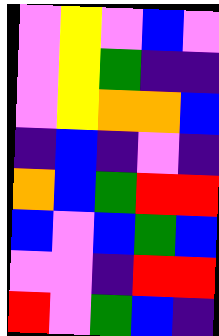[["violet", "yellow", "violet", "blue", "violet"], ["violet", "yellow", "green", "indigo", "indigo"], ["violet", "yellow", "orange", "orange", "blue"], ["indigo", "blue", "indigo", "violet", "indigo"], ["orange", "blue", "green", "red", "red"], ["blue", "violet", "blue", "green", "blue"], ["violet", "violet", "indigo", "red", "red"], ["red", "violet", "green", "blue", "indigo"]]